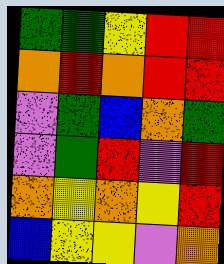[["green", "green", "yellow", "red", "red"], ["orange", "red", "orange", "red", "red"], ["violet", "green", "blue", "orange", "green"], ["violet", "green", "red", "violet", "red"], ["orange", "yellow", "orange", "yellow", "red"], ["blue", "yellow", "yellow", "violet", "orange"]]